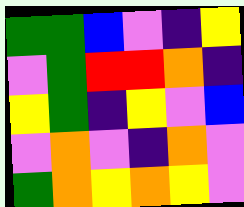[["green", "green", "blue", "violet", "indigo", "yellow"], ["violet", "green", "red", "red", "orange", "indigo"], ["yellow", "green", "indigo", "yellow", "violet", "blue"], ["violet", "orange", "violet", "indigo", "orange", "violet"], ["green", "orange", "yellow", "orange", "yellow", "violet"]]